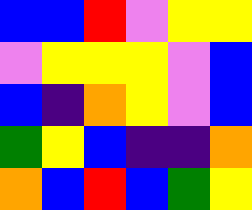[["blue", "blue", "red", "violet", "yellow", "yellow"], ["violet", "yellow", "yellow", "yellow", "violet", "blue"], ["blue", "indigo", "orange", "yellow", "violet", "blue"], ["green", "yellow", "blue", "indigo", "indigo", "orange"], ["orange", "blue", "red", "blue", "green", "yellow"]]